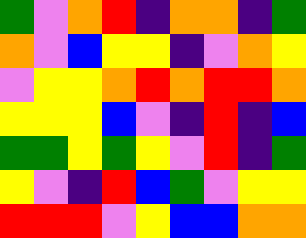[["green", "violet", "orange", "red", "indigo", "orange", "orange", "indigo", "green"], ["orange", "violet", "blue", "yellow", "yellow", "indigo", "violet", "orange", "yellow"], ["violet", "yellow", "yellow", "orange", "red", "orange", "red", "red", "orange"], ["yellow", "yellow", "yellow", "blue", "violet", "indigo", "red", "indigo", "blue"], ["green", "green", "yellow", "green", "yellow", "violet", "red", "indigo", "green"], ["yellow", "violet", "indigo", "red", "blue", "green", "violet", "yellow", "yellow"], ["red", "red", "red", "violet", "yellow", "blue", "blue", "orange", "orange"]]